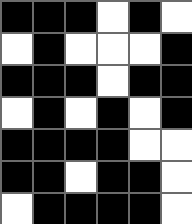[["black", "black", "black", "white", "black", "white"], ["white", "black", "white", "white", "white", "black"], ["black", "black", "black", "white", "black", "black"], ["white", "black", "white", "black", "white", "black"], ["black", "black", "black", "black", "white", "white"], ["black", "black", "white", "black", "black", "white"], ["white", "black", "black", "black", "black", "white"]]